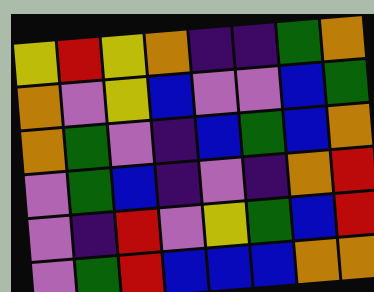[["yellow", "red", "yellow", "orange", "indigo", "indigo", "green", "orange"], ["orange", "violet", "yellow", "blue", "violet", "violet", "blue", "green"], ["orange", "green", "violet", "indigo", "blue", "green", "blue", "orange"], ["violet", "green", "blue", "indigo", "violet", "indigo", "orange", "red"], ["violet", "indigo", "red", "violet", "yellow", "green", "blue", "red"], ["violet", "green", "red", "blue", "blue", "blue", "orange", "orange"]]